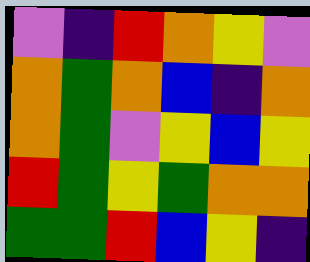[["violet", "indigo", "red", "orange", "yellow", "violet"], ["orange", "green", "orange", "blue", "indigo", "orange"], ["orange", "green", "violet", "yellow", "blue", "yellow"], ["red", "green", "yellow", "green", "orange", "orange"], ["green", "green", "red", "blue", "yellow", "indigo"]]